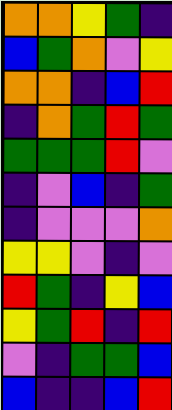[["orange", "orange", "yellow", "green", "indigo"], ["blue", "green", "orange", "violet", "yellow"], ["orange", "orange", "indigo", "blue", "red"], ["indigo", "orange", "green", "red", "green"], ["green", "green", "green", "red", "violet"], ["indigo", "violet", "blue", "indigo", "green"], ["indigo", "violet", "violet", "violet", "orange"], ["yellow", "yellow", "violet", "indigo", "violet"], ["red", "green", "indigo", "yellow", "blue"], ["yellow", "green", "red", "indigo", "red"], ["violet", "indigo", "green", "green", "blue"], ["blue", "indigo", "indigo", "blue", "red"]]